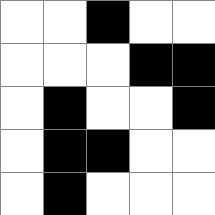[["white", "white", "black", "white", "white"], ["white", "white", "white", "black", "black"], ["white", "black", "white", "white", "black"], ["white", "black", "black", "white", "white"], ["white", "black", "white", "white", "white"]]